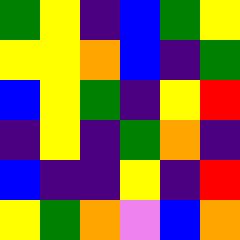[["green", "yellow", "indigo", "blue", "green", "yellow"], ["yellow", "yellow", "orange", "blue", "indigo", "green"], ["blue", "yellow", "green", "indigo", "yellow", "red"], ["indigo", "yellow", "indigo", "green", "orange", "indigo"], ["blue", "indigo", "indigo", "yellow", "indigo", "red"], ["yellow", "green", "orange", "violet", "blue", "orange"]]